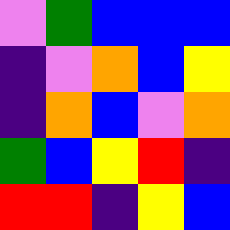[["violet", "green", "blue", "blue", "blue"], ["indigo", "violet", "orange", "blue", "yellow"], ["indigo", "orange", "blue", "violet", "orange"], ["green", "blue", "yellow", "red", "indigo"], ["red", "red", "indigo", "yellow", "blue"]]